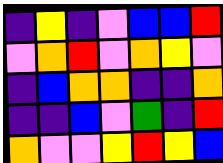[["indigo", "yellow", "indigo", "violet", "blue", "blue", "red"], ["violet", "orange", "red", "violet", "orange", "yellow", "violet"], ["indigo", "blue", "orange", "orange", "indigo", "indigo", "orange"], ["indigo", "indigo", "blue", "violet", "green", "indigo", "red"], ["orange", "violet", "violet", "yellow", "red", "yellow", "blue"]]